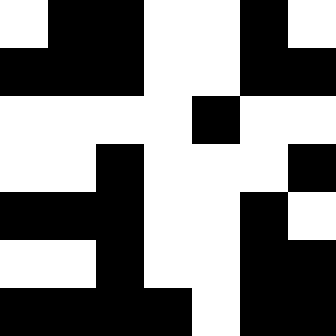[["white", "black", "black", "white", "white", "black", "white"], ["black", "black", "black", "white", "white", "black", "black"], ["white", "white", "white", "white", "black", "white", "white"], ["white", "white", "black", "white", "white", "white", "black"], ["black", "black", "black", "white", "white", "black", "white"], ["white", "white", "black", "white", "white", "black", "black"], ["black", "black", "black", "black", "white", "black", "black"]]